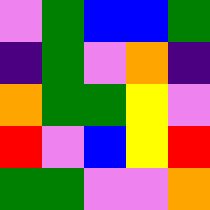[["violet", "green", "blue", "blue", "green"], ["indigo", "green", "violet", "orange", "indigo"], ["orange", "green", "green", "yellow", "violet"], ["red", "violet", "blue", "yellow", "red"], ["green", "green", "violet", "violet", "orange"]]